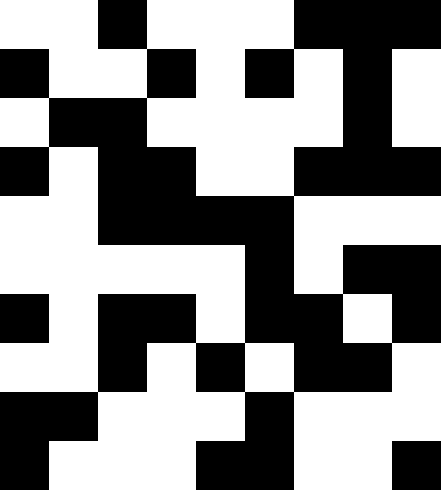[["white", "white", "black", "white", "white", "white", "black", "black", "black"], ["black", "white", "white", "black", "white", "black", "white", "black", "white"], ["white", "black", "black", "white", "white", "white", "white", "black", "white"], ["black", "white", "black", "black", "white", "white", "black", "black", "black"], ["white", "white", "black", "black", "black", "black", "white", "white", "white"], ["white", "white", "white", "white", "white", "black", "white", "black", "black"], ["black", "white", "black", "black", "white", "black", "black", "white", "black"], ["white", "white", "black", "white", "black", "white", "black", "black", "white"], ["black", "black", "white", "white", "white", "black", "white", "white", "white"], ["black", "white", "white", "white", "black", "black", "white", "white", "black"]]